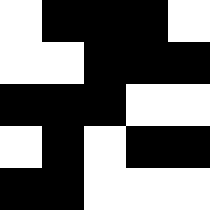[["white", "black", "black", "black", "white"], ["white", "white", "black", "black", "black"], ["black", "black", "black", "white", "white"], ["white", "black", "white", "black", "black"], ["black", "black", "white", "white", "white"]]